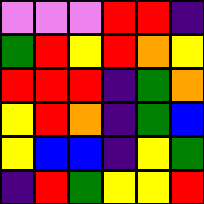[["violet", "violet", "violet", "red", "red", "indigo"], ["green", "red", "yellow", "red", "orange", "yellow"], ["red", "red", "red", "indigo", "green", "orange"], ["yellow", "red", "orange", "indigo", "green", "blue"], ["yellow", "blue", "blue", "indigo", "yellow", "green"], ["indigo", "red", "green", "yellow", "yellow", "red"]]